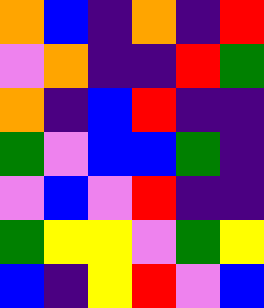[["orange", "blue", "indigo", "orange", "indigo", "red"], ["violet", "orange", "indigo", "indigo", "red", "green"], ["orange", "indigo", "blue", "red", "indigo", "indigo"], ["green", "violet", "blue", "blue", "green", "indigo"], ["violet", "blue", "violet", "red", "indigo", "indigo"], ["green", "yellow", "yellow", "violet", "green", "yellow"], ["blue", "indigo", "yellow", "red", "violet", "blue"]]